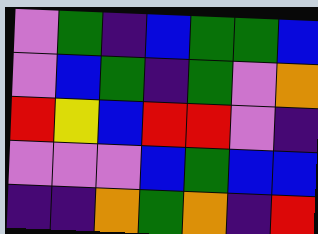[["violet", "green", "indigo", "blue", "green", "green", "blue"], ["violet", "blue", "green", "indigo", "green", "violet", "orange"], ["red", "yellow", "blue", "red", "red", "violet", "indigo"], ["violet", "violet", "violet", "blue", "green", "blue", "blue"], ["indigo", "indigo", "orange", "green", "orange", "indigo", "red"]]